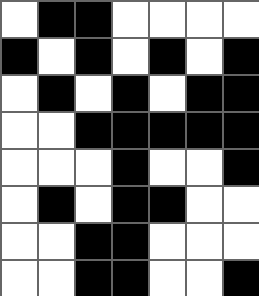[["white", "black", "black", "white", "white", "white", "white"], ["black", "white", "black", "white", "black", "white", "black"], ["white", "black", "white", "black", "white", "black", "black"], ["white", "white", "black", "black", "black", "black", "black"], ["white", "white", "white", "black", "white", "white", "black"], ["white", "black", "white", "black", "black", "white", "white"], ["white", "white", "black", "black", "white", "white", "white"], ["white", "white", "black", "black", "white", "white", "black"]]